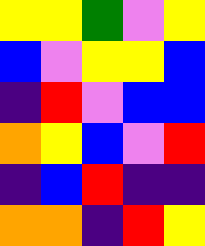[["yellow", "yellow", "green", "violet", "yellow"], ["blue", "violet", "yellow", "yellow", "blue"], ["indigo", "red", "violet", "blue", "blue"], ["orange", "yellow", "blue", "violet", "red"], ["indigo", "blue", "red", "indigo", "indigo"], ["orange", "orange", "indigo", "red", "yellow"]]